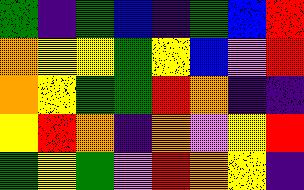[["green", "indigo", "green", "blue", "indigo", "green", "blue", "red"], ["orange", "yellow", "yellow", "green", "yellow", "blue", "violet", "red"], ["orange", "yellow", "green", "green", "red", "orange", "indigo", "indigo"], ["yellow", "red", "orange", "indigo", "orange", "violet", "yellow", "red"], ["green", "yellow", "green", "violet", "red", "orange", "yellow", "indigo"]]